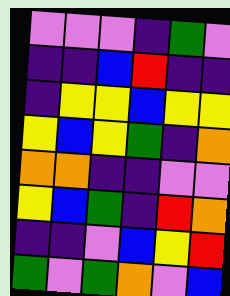[["violet", "violet", "violet", "indigo", "green", "violet"], ["indigo", "indigo", "blue", "red", "indigo", "indigo"], ["indigo", "yellow", "yellow", "blue", "yellow", "yellow"], ["yellow", "blue", "yellow", "green", "indigo", "orange"], ["orange", "orange", "indigo", "indigo", "violet", "violet"], ["yellow", "blue", "green", "indigo", "red", "orange"], ["indigo", "indigo", "violet", "blue", "yellow", "red"], ["green", "violet", "green", "orange", "violet", "blue"]]